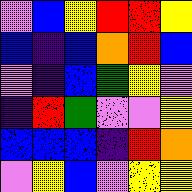[["violet", "blue", "yellow", "red", "red", "yellow"], ["blue", "indigo", "blue", "orange", "red", "blue"], ["violet", "indigo", "blue", "green", "yellow", "violet"], ["indigo", "red", "green", "violet", "violet", "yellow"], ["blue", "blue", "blue", "indigo", "red", "orange"], ["violet", "yellow", "blue", "violet", "yellow", "yellow"]]